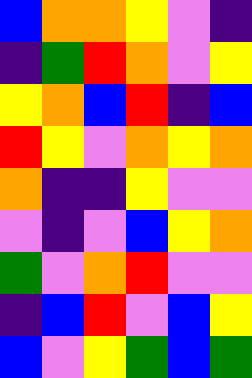[["blue", "orange", "orange", "yellow", "violet", "indigo"], ["indigo", "green", "red", "orange", "violet", "yellow"], ["yellow", "orange", "blue", "red", "indigo", "blue"], ["red", "yellow", "violet", "orange", "yellow", "orange"], ["orange", "indigo", "indigo", "yellow", "violet", "violet"], ["violet", "indigo", "violet", "blue", "yellow", "orange"], ["green", "violet", "orange", "red", "violet", "violet"], ["indigo", "blue", "red", "violet", "blue", "yellow"], ["blue", "violet", "yellow", "green", "blue", "green"]]